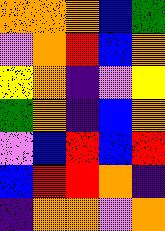[["orange", "orange", "orange", "blue", "green"], ["violet", "orange", "red", "blue", "orange"], ["yellow", "orange", "indigo", "violet", "yellow"], ["green", "orange", "indigo", "blue", "orange"], ["violet", "blue", "red", "blue", "red"], ["blue", "red", "red", "orange", "indigo"], ["indigo", "orange", "orange", "violet", "orange"]]